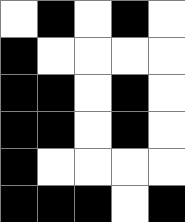[["white", "black", "white", "black", "white"], ["black", "white", "white", "white", "white"], ["black", "black", "white", "black", "white"], ["black", "black", "white", "black", "white"], ["black", "white", "white", "white", "white"], ["black", "black", "black", "white", "black"]]